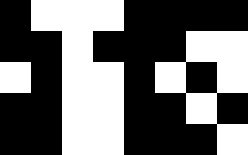[["black", "white", "white", "white", "black", "black", "black", "black"], ["black", "black", "white", "black", "black", "black", "white", "white"], ["white", "black", "white", "white", "black", "white", "black", "white"], ["black", "black", "white", "white", "black", "black", "white", "black"], ["black", "black", "white", "white", "black", "black", "black", "white"]]